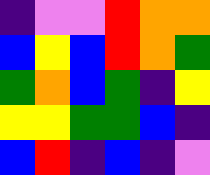[["indigo", "violet", "violet", "red", "orange", "orange"], ["blue", "yellow", "blue", "red", "orange", "green"], ["green", "orange", "blue", "green", "indigo", "yellow"], ["yellow", "yellow", "green", "green", "blue", "indigo"], ["blue", "red", "indigo", "blue", "indigo", "violet"]]